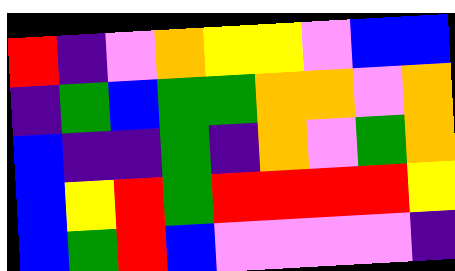[["red", "indigo", "violet", "orange", "yellow", "yellow", "violet", "blue", "blue"], ["indigo", "green", "blue", "green", "green", "orange", "orange", "violet", "orange"], ["blue", "indigo", "indigo", "green", "indigo", "orange", "violet", "green", "orange"], ["blue", "yellow", "red", "green", "red", "red", "red", "red", "yellow"], ["blue", "green", "red", "blue", "violet", "violet", "violet", "violet", "indigo"]]